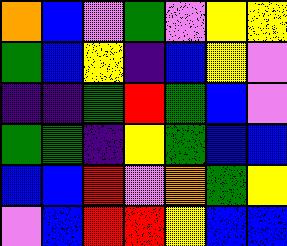[["orange", "blue", "violet", "green", "violet", "yellow", "yellow"], ["green", "blue", "yellow", "indigo", "blue", "yellow", "violet"], ["indigo", "indigo", "green", "red", "green", "blue", "violet"], ["green", "green", "indigo", "yellow", "green", "blue", "blue"], ["blue", "blue", "red", "violet", "orange", "green", "yellow"], ["violet", "blue", "red", "red", "yellow", "blue", "blue"]]